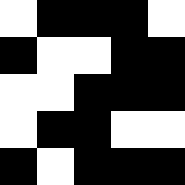[["white", "black", "black", "black", "white"], ["black", "white", "white", "black", "black"], ["white", "white", "black", "black", "black"], ["white", "black", "black", "white", "white"], ["black", "white", "black", "black", "black"]]